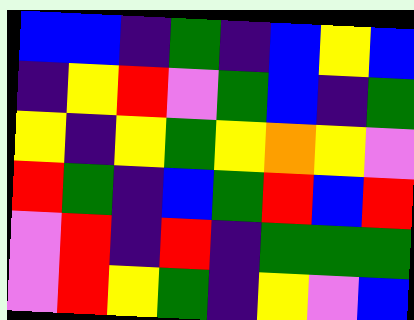[["blue", "blue", "indigo", "green", "indigo", "blue", "yellow", "blue"], ["indigo", "yellow", "red", "violet", "green", "blue", "indigo", "green"], ["yellow", "indigo", "yellow", "green", "yellow", "orange", "yellow", "violet"], ["red", "green", "indigo", "blue", "green", "red", "blue", "red"], ["violet", "red", "indigo", "red", "indigo", "green", "green", "green"], ["violet", "red", "yellow", "green", "indigo", "yellow", "violet", "blue"]]